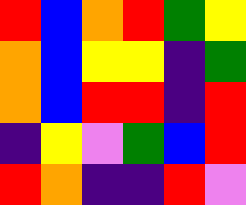[["red", "blue", "orange", "red", "green", "yellow"], ["orange", "blue", "yellow", "yellow", "indigo", "green"], ["orange", "blue", "red", "red", "indigo", "red"], ["indigo", "yellow", "violet", "green", "blue", "red"], ["red", "orange", "indigo", "indigo", "red", "violet"]]